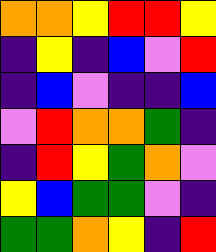[["orange", "orange", "yellow", "red", "red", "yellow"], ["indigo", "yellow", "indigo", "blue", "violet", "red"], ["indigo", "blue", "violet", "indigo", "indigo", "blue"], ["violet", "red", "orange", "orange", "green", "indigo"], ["indigo", "red", "yellow", "green", "orange", "violet"], ["yellow", "blue", "green", "green", "violet", "indigo"], ["green", "green", "orange", "yellow", "indigo", "red"]]